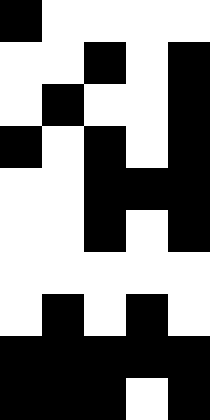[["black", "white", "white", "white", "white"], ["white", "white", "black", "white", "black"], ["white", "black", "white", "white", "black"], ["black", "white", "black", "white", "black"], ["white", "white", "black", "black", "black"], ["white", "white", "black", "white", "black"], ["white", "white", "white", "white", "white"], ["white", "black", "white", "black", "white"], ["black", "black", "black", "black", "black"], ["black", "black", "black", "white", "black"]]